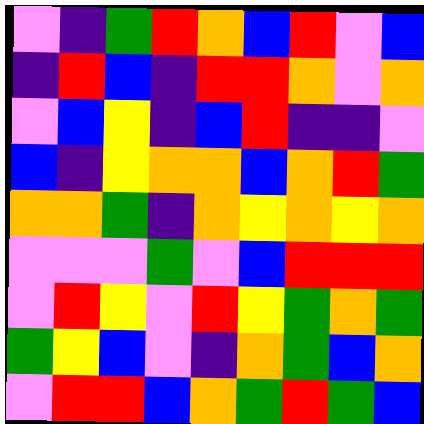[["violet", "indigo", "green", "red", "orange", "blue", "red", "violet", "blue"], ["indigo", "red", "blue", "indigo", "red", "red", "orange", "violet", "orange"], ["violet", "blue", "yellow", "indigo", "blue", "red", "indigo", "indigo", "violet"], ["blue", "indigo", "yellow", "orange", "orange", "blue", "orange", "red", "green"], ["orange", "orange", "green", "indigo", "orange", "yellow", "orange", "yellow", "orange"], ["violet", "violet", "violet", "green", "violet", "blue", "red", "red", "red"], ["violet", "red", "yellow", "violet", "red", "yellow", "green", "orange", "green"], ["green", "yellow", "blue", "violet", "indigo", "orange", "green", "blue", "orange"], ["violet", "red", "red", "blue", "orange", "green", "red", "green", "blue"]]